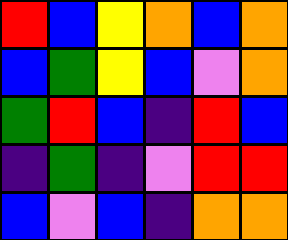[["red", "blue", "yellow", "orange", "blue", "orange"], ["blue", "green", "yellow", "blue", "violet", "orange"], ["green", "red", "blue", "indigo", "red", "blue"], ["indigo", "green", "indigo", "violet", "red", "red"], ["blue", "violet", "blue", "indigo", "orange", "orange"]]